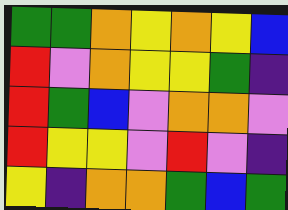[["green", "green", "orange", "yellow", "orange", "yellow", "blue"], ["red", "violet", "orange", "yellow", "yellow", "green", "indigo"], ["red", "green", "blue", "violet", "orange", "orange", "violet"], ["red", "yellow", "yellow", "violet", "red", "violet", "indigo"], ["yellow", "indigo", "orange", "orange", "green", "blue", "green"]]